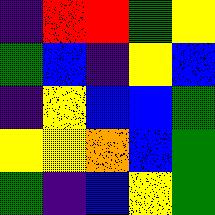[["indigo", "red", "red", "green", "yellow"], ["green", "blue", "indigo", "yellow", "blue"], ["indigo", "yellow", "blue", "blue", "green"], ["yellow", "yellow", "orange", "blue", "green"], ["green", "indigo", "blue", "yellow", "green"]]